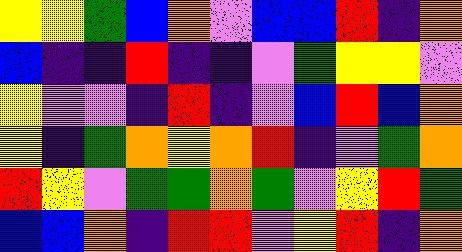[["yellow", "yellow", "green", "blue", "orange", "violet", "blue", "blue", "red", "indigo", "orange"], ["blue", "indigo", "indigo", "red", "indigo", "indigo", "violet", "green", "yellow", "yellow", "violet"], ["yellow", "violet", "violet", "indigo", "red", "indigo", "violet", "blue", "red", "blue", "orange"], ["yellow", "indigo", "green", "orange", "yellow", "orange", "red", "indigo", "violet", "green", "orange"], ["red", "yellow", "violet", "green", "green", "orange", "green", "violet", "yellow", "red", "green"], ["blue", "blue", "orange", "indigo", "red", "red", "violet", "yellow", "red", "indigo", "orange"]]